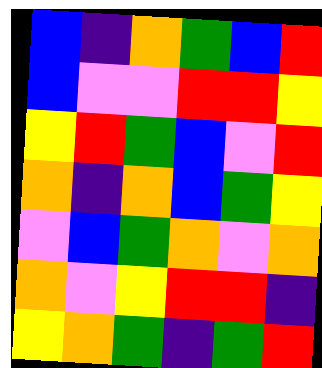[["blue", "indigo", "orange", "green", "blue", "red"], ["blue", "violet", "violet", "red", "red", "yellow"], ["yellow", "red", "green", "blue", "violet", "red"], ["orange", "indigo", "orange", "blue", "green", "yellow"], ["violet", "blue", "green", "orange", "violet", "orange"], ["orange", "violet", "yellow", "red", "red", "indigo"], ["yellow", "orange", "green", "indigo", "green", "red"]]